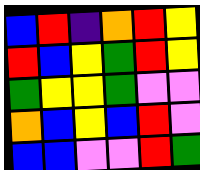[["blue", "red", "indigo", "orange", "red", "yellow"], ["red", "blue", "yellow", "green", "red", "yellow"], ["green", "yellow", "yellow", "green", "violet", "violet"], ["orange", "blue", "yellow", "blue", "red", "violet"], ["blue", "blue", "violet", "violet", "red", "green"]]